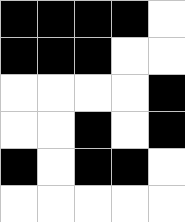[["black", "black", "black", "black", "white"], ["black", "black", "black", "white", "white"], ["white", "white", "white", "white", "black"], ["white", "white", "black", "white", "black"], ["black", "white", "black", "black", "white"], ["white", "white", "white", "white", "white"]]